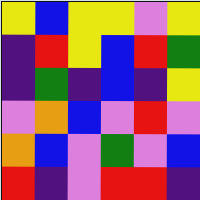[["yellow", "blue", "yellow", "yellow", "violet", "yellow"], ["indigo", "red", "yellow", "blue", "red", "green"], ["indigo", "green", "indigo", "blue", "indigo", "yellow"], ["violet", "orange", "blue", "violet", "red", "violet"], ["orange", "blue", "violet", "green", "violet", "blue"], ["red", "indigo", "violet", "red", "red", "indigo"]]